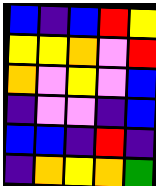[["blue", "indigo", "blue", "red", "yellow"], ["yellow", "yellow", "orange", "violet", "red"], ["orange", "violet", "yellow", "violet", "blue"], ["indigo", "violet", "violet", "indigo", "blue"], ["blue", "blue", "indigo", "red", "indigo"], ["indigo", "orange", "yellow", "orange", "green"]]